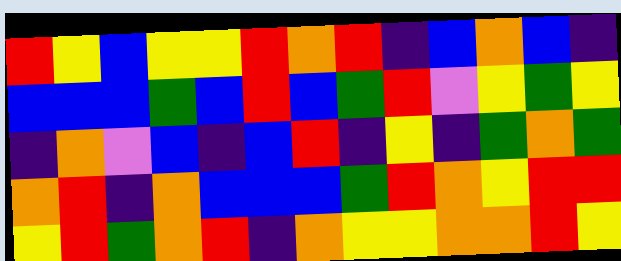[["red", "yellow", "blue", "yellow", "yellow", "red", "orange", "red", "indigo", "blue", "orange", "blue", "indigo"], ["blue", "blue", "blue", "green", "blue", "red", "blue", "green", "red", "violet", "yellow", "green", "yellow"], ["indigo", "orange", "violet", "blue", "indigo", "blue", "red", "indigo", "yellow", "indigo", "green", "orange", "green"], ["orange", "red", "indigo", "orange", "blue", "blue", "blue", "green", "red", "orange", "yellow", "red", "red"], ["yellow", "red", "green", "orange", "red", "indigo", "orange", "yellow", "yellow", "orange", "orange", "red", "yellow"]]